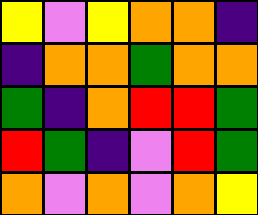[["yellow", "violet", "yellow", "orange", "orange", "indigo"], ["indigo", "orange", "orange", "green", "orange", "orange"], ["green", "indigo", "orange", "red", "red", "green"], ["red", "green", "indigo", "violet", "red", "green"], ["orange", "violet", "orange", "violet", "orange", "yellow"]]